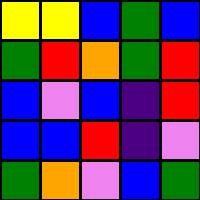[["yellow", "yellow", "blue", "green", "blue"], ["green", "red", "orange", "green", "red"], ["blue", "violet", "blue", "indigo", "red"], ["blue", "blue", "red", "indigo", "violet"], ["green", "orange", "violet", "blue", "green"]]